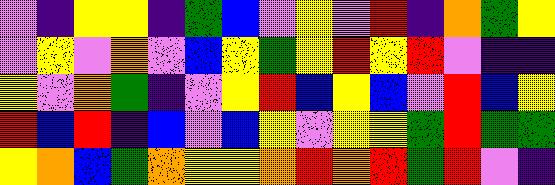[["violet", "indigo", "yellow", "yellow", "indigo", "green", "blue", "violet", "yellow", "violet", "red", "indigo", "orange", "green", "yellow"], ["violet", "yellow", "violet", "orange", "violet", "blue", "yellow", "green", "yellow", "red", "yellow", "red", "violet", "indigo", "indigo"], ["yellow", "violet", "orange", "green", "indigo", "violet", "yellow", "red", "blue", "yellow", "blue", "violet", "red", "blue", "yellow"], ["red", "blue", "red", "indigo", "blue", "violet", "blue", "yellow", "violet", "yellow", "yellow", "green", "red", "green", "green"], ["yellow", "orange", "blue", "green", "orange", "yellow", "yellow", "orange", "red", "orange", "red", "green", "red", "violet", "indigo"]]